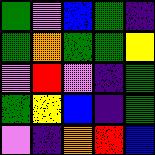[["green", "violet", "blue", "green", "indigo"], ["green", "orange", "green", "green", "yellow"], ["violet", "red", "violet", "indigo", "green"], ["green", "yellow", "blue", "indigo", "green"], ["violet", "indigo", "orange", "red", "blue"]]